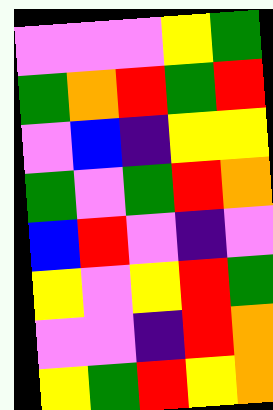[["violet", "violet", "violet", "yellow", "green"], ["green", "orange", "red", "green", "red"], ["violet", "blue", "indigo", "yellow", "yellow"], ["green", "violet", "green", "red", "orange"], ["blue", "red", "violet", "indigo", "violet"], ["yellow", "violet", "yellow", "red", "green"], ["violet", "violet", "indigo", "red", "orange"], ["yellow", "green", "red", "yellow", "orange"]]